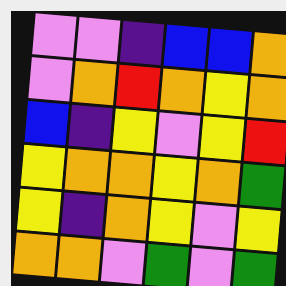[["violet", "violet", "indigo", "blue", "blue", "orange"], ["violet", "orange", "red", "orange", "yellow", "orange"], ["blue", "indigo", "yellow", "violet", "yellow", "red"], ["yellow", "orange", "orange", "yellow", "orange", "green"], ["yellow", "indigo", "orange", "yellow", "violet", "yellow"], ["orange", "orange", "violet", "green", "violet", "green"]]